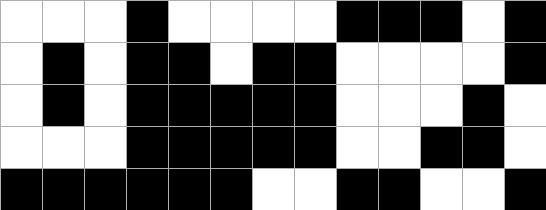[["white", "white", "white", "black", "white", "white", "white", "white", "black", "black", "black", "white", "black"], ["white", "black", "white", "black", "black", "white", "black", "black", "white", "white", "white", "white", "black"], ["white", "black", "white", "black", "black", "black", "black", "black", "white", "white", "white", "black", "white"], ["white", "white", "white", "black", "black", "black", "black", "black", "white", "white", "black", "black", "white"], ["black", "black", "black", "black", "black", "black", "white", "white", "black", "black", "white", "white", "black"]]